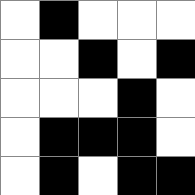[["white", "black", "white", "white", "white"], ["white", "white", "black", "white", "black"], ["white", "white", "white", "black", "white"], ["white", "black", "black", "black", "white"], ["white", "black", "white", "black", "black"]]